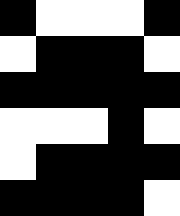[["black", "white", "white", "white", "black"], ["white", "black", "black", "black", "white"], ["black", "black", "black", "black", "black"], ["white", "white", "white", "black", "white"], ["white", "black", "black", "black", "black"], ["black", "black", "black", "black", "white"]]